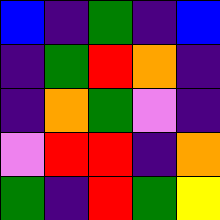[["blue", "indigo", "green", "indigo", "blue"], ["indigo", "green", "red", "orange", "indigo"], ["indigo", "orange", "green", "violet", "indigo"], ["violet", "red", "red", "indigo", "orange"], ["green", "indigo", "red", "green", "yellow"]]